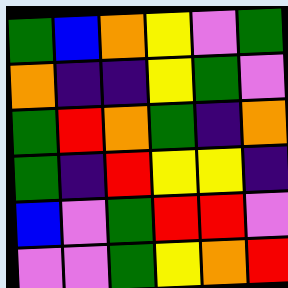[["green", "blue", "orange", "yellow", "violet", "green"], ["orange", "indigo", "indigo", "yellow", "green", "violet"], ["green", "red", "orange", "green", "indigo", "orange"], ["green", "indigo", "red", "yellow", "yellow", "indigo"], ["blue", "violet", "green", "red", "red", "violet"], ["violet", "violet", "green", "yellow", "orange", "red"]]